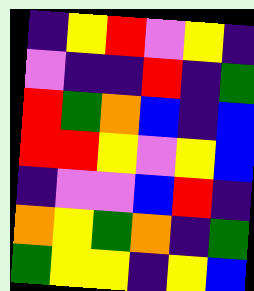[["indigo", "yellow", "red", "violet", "yellow", "indigo"], ["violet", "indigo", "indigo", "red", "indigo", "green"], ["red", "green", "orange", "blue", "indigo", "blue"], ["red", "red", "yellow", "violet", "yellow", "blue"], ["indigo", "violet", "violet", "blue", "red", "indigo"], ["orange", "yellow", "green", "orange", "indigo", "green"], ["green", "yellow", "yellow", "indigo", "yellow", "blue"]]